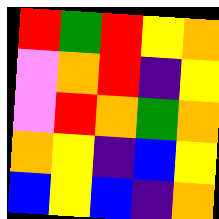[["red", "green", "red", "yellow", "orange"], ["violet", "orange", "red", "indigo", "yellow"], ["violet", "red", "orange", "green", "orange"], ["orange", "yellow", "indigo", "blue", "yellow"], ["blue", "yellow", "blue", "indigo", "orange"]]